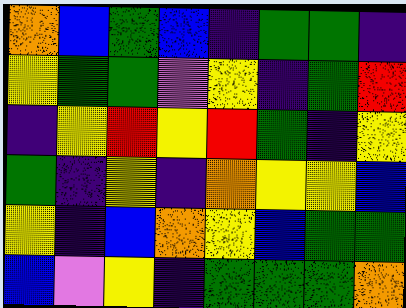[["orange", "blue", "green", "blue", "indigo", "green", "green", "indigo"], ["yellow", "green", "green", "violet", "yellow", "indigo", "green", "red"], ["indigo", "yellow", "red", "yellow", "red", "green", "indigo", "yellow"], ["green", "indigo", "yellow", "indigo", "orange", "yellow", "yellow", "blue"], ["yellow", "indigo", "blue", "orange", "yellow", "blue", "green", "green"], ["blue", "violet", "yellow", "indigo", "green", "green", "green", "orange"]]